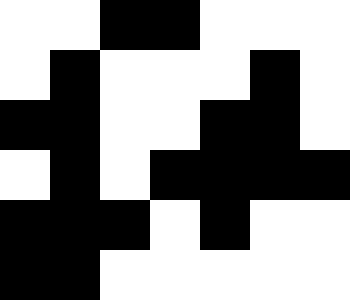[["white", "white", "black", "black", "white", "white", "white"], ["white", "black", "white", "white", "white", "black", "white"], ["black", "black", "white", "white", "black", "black", "white"], ["white", "black", "white", "black", "black", "black", "black"], ["black", "black", "black", "white", "black", "white", "white"], ["black", "black", "white", "white", "white", "white", "white"]]